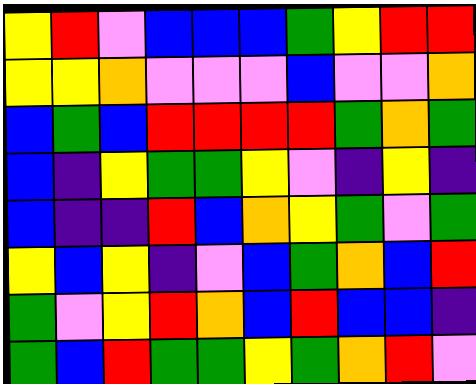[["yellow", "red", "violet", "blue", "blue", "blue", "green", "yellow", "red", "red"], ["yellow", "yellow", "orange", "violet", "violet", "violet", "blue", "violet", "violet", "orange"], ["blue", "green", "blue", "red", "red", "red", "red", "green", "orange", "green"], ["blue", "indigo", "yellow", "green", "green", "yellow", "violet", "indigo", "yellow", "indigo"], ["blue", "indigo", "indigo", "red", "blue", "orange", "yellow", "green", "violet", "green"], ["yellow", "blue", "yellow", "indigo", "violet", "blue", "green", "orange", "blue", "red"], ["green", "violet", "yellow", "red", "orange", "blue", "red", "blue", "blue", "indigo"], ["green", "blue", "red", "green", "green", "yellow", "green", "orange", "red", "violet"]]